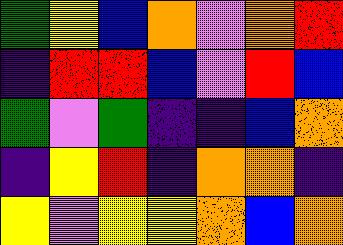[["green", "yellow", "blue", "orange", "violet", "orange", "red"], ["indigo", "red", "red", "blue", "violet", "red", "blue"], ["green", "violet", "green", "indigo", "indigo", "blue", "orange"], ["indigo", "yellow", "red", "indigo", "orange", "orange", "indigo"], ["yellow", "violet", "yellow", "yellow", "orange", "blue", "orange"]]